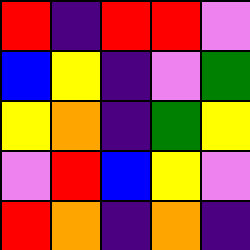[["red", "indigo", "red", "red", "violet"], ["blue", "yellow", "indigo", "violet", "green"], ["yellow", "orange", "indigo", "green", "yellow"], ["violet", "red", "blue", "yellow", "violet"], ["red", "orange", "indigo", "orange", "indigo"]]